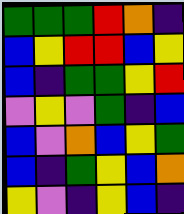[["green", "green", "green", "red", "orange", "indigo"], ["blue", "yellow", "red", "red", "blue", "yellow"], ["blue", "indigo", "green", "green", "yellow", "red"], ["violet", "yellow", "violet", "green", "indigo", "blue"], ["blue", "violet", "orange", "blue", "yellow", "green"], ["blue", "indigo", "green", "yellow", "blue", "orange"], ["yellow", "violet", "indigo", "yellow", "blue", "indigo"]]